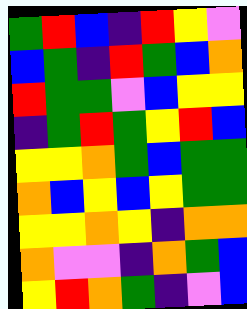[["green", "red", "blue", "indigo", "red", "yellow", "violet"], ["blue", "green", "indigo", "red", "green", "blue", "orange"], ["red", "green", "green", "violet", "blue", "yellow", "yellow"], ["indigo", "green", "red", "green", "yellow", "red", "blue"], ["yellow", "yellow", "orange", "green", "blue", "green", "green"], ["orange", "blue", "yellow", "blue", "yellow", "green", "green"], ["yellow", "yellow", "orange", "yellow", "indigo", "orange", "orange"], ["orange", "violet", "violet", "indigo", "orange", "green", "blue"], ["yellow", "red", "orange", "green", "indigo", "violet", "blue"]]